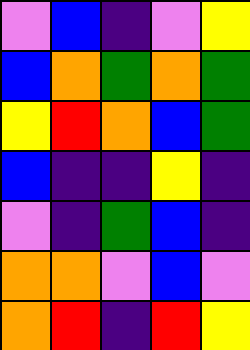[["violet", "blue", "indigo", "violet", "yellow"], ["blue", "orange", "green", "orange", "green"], ["yellow", "red", "orange", "blue", "green"], ["blue", "indigo", "indigo", "yellow", "indigo"], ["violet", "indigo", "green", "blue", "indigo"], ["orange", "orange", "violet", "blue", "violet"], ["orange", "red", "indigo", "red", "yellow"]]